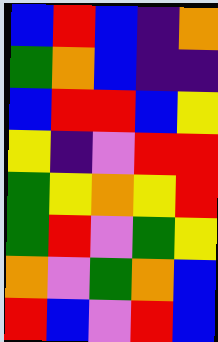[["blue", "red", "blue", "indigo", "orange"], ["green", "orange", "blue", "indigo", "indigo"], ["blue", "red", "red", "blue", "yellow"], ["yellow", "indigo", "violet", "red", "red"], ["green", "yellow", "orange", "yellow", "red"], ["green", "red", "violet", "green", "yellow"], ["orange", "violet", "green", "orange", "blue"], ["red", "blue", "violet", "red", "blue"]]